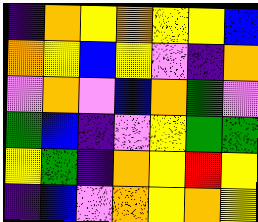[["indigo", "orange", "yellow", "orange", "yellow", "yellow", "blue"], ["orange", "yellow", "blue", "yellow", "violet", "indigo", "orange"], ["violet", "orange", "violet", "blue", "orange", "green", "violet"], ["green", "blue", "indigo", "violet", "yellow", "green", "green"], ["yellow", "green", "indigo", "orange", "yellow", "red", "yellow"], ["indigo", "blue", "violet", "orange", "yellow", "orange", "yellow"]]